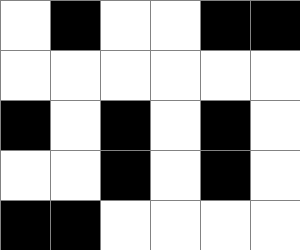[["white", "black", "white", "white", "black", "black"], ["white", "white", "white", "white", "white", "white"], ["black", "white", "black", "white", "black", "white"], ["white", "white", "black", "white", "black", "white"], ["black", "black", "white", "white", "white", "white"]]